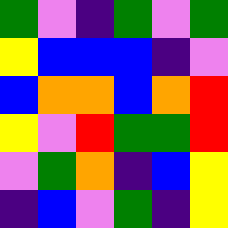[["green", "violet", "indigo", "green", "violet", "green"], ["yellow", "blue", "blue", "blue", "indigo", "violet"], ["blue", "orange", "orange", "blue", "orange", "red"], ["yellow", "violet", "red", "green", "green", "red"], ["violet", "green", "orange", "indigo", "blue", "yellow"], ["indigo", "blue", "violet", "green", "indigo", "yellow"]]